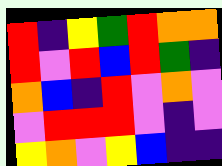[["red", "indigo", "yellow", "green", "red", "orange", "orange"], ["red", "violet", "red", "blue", "red", "green", "indigo"], ["orange", "blue", "indigo", "red", "violet", "orange", "violet"], ["violet", "red", "red", "red", "violet", "indigo", "violet"], ["yellow", "orange", "violet", "yellow", "blue", "indigo", "indigo"]]